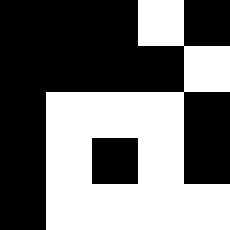[["black", "black", "black", "white", "black"], ["black", "black", "black", "black", "white"], ["black", "white", "white", "white", "black"], ["black", "white", "black", "white", "black"], ["black", "white", "white", "white", "white"]]